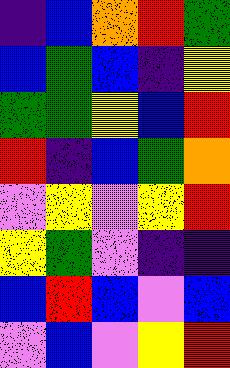[["indigo", "blue", "orange", "red", "green"], ["blue", "green", "blue", "indigo", "yellow"], ["green", "green", "yellow", "blue", "red"], ["red", "indigo", "blue", "green", "orange"], ["violet", "yellow", "violet", "yellow", "red"], ["yellow", "green", "violet", "indigo", "indigo"], ["blue", "red", "blue", "violet", "blue"], ["violet", "blue", "violet", "yellow", "red"]]